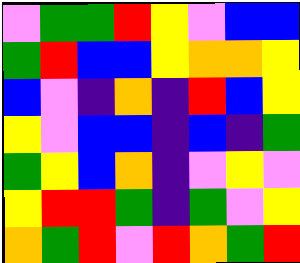[["violet", "green", "green", "red", "yellow", "violet", "blue", "blue"], ["green", "red", "blue", "blue", "yellow", "orange", "orange", "yellow"], ["blue", "violet", "indigo", "orange", "indigo", "red", "blue", "yellow"], ["yellow", "violet", "blue", "blue", "indigo", "blue", "indigo", "green"], ["green", "yellow", "blue", "orange", "indigo", "violet", "yellow", "violet"], ["yellow", "red", "red", "green", "indigo", "green", "violet", "yellow"], ["orange", "green", "red", "violet", "red", "orange", "green", "red"]]